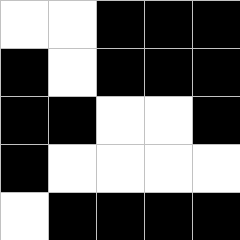[["white", "white", "black", "black", "black"], ["black", "white", "black", "black", "black"], ["black", "black", "white", "white", "black"], ["black", "white", "white", "white", "white"], ["white", "black", "black", "black", "black"]]